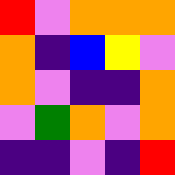[["red", "violet", "orange", "orange", "orange"], ["orange", "indigo", "blue", "yellow", "violet"], ["orange", "violet", "indigo", "indigo", "orange"], ["violet", "green", "orange", "violet", "orange"], ["indigo", "indigo", "violet", "indigo", "red"]]